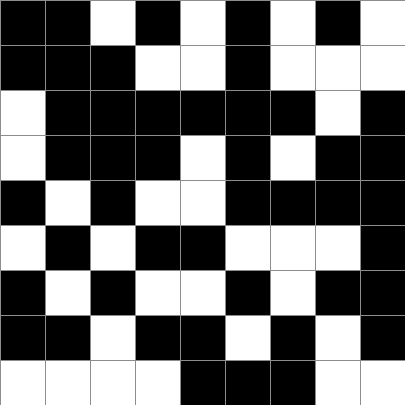[["black", "black", "white", "black", "white", "black", "white", "black", "white"], ["black", "black", "black", "white", "white", "black", "white", "white", "white"], ["white", "black", "black", "black", "black", "black", "black", "white", "black"], ["white", "black", "black", "black", "white", "black", "white", "black", "black"], ["black", "white", "black", "white", "white", "black", "black", "black", "black"], ["white", "black", "white", "black", "black", "white", "white", "white", "black"], ["black", "white", "black", "white", "white", "black", "white", "black", "black"], ["black", "black", "white", "black", "black", "white", "black", "white", "black"], ["white", "white", "white", "white", "black", "black", "black", "white", "white"]]